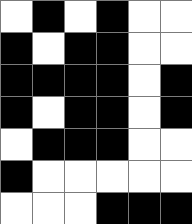[["white", "black", "white", "black", "white", "white"], ["black", "white", "black", "black", "white", "white"], ["black", "black", "black", "black", "white", "black"], ["black", "white", "black", "black", "white", "black"], ["white", "black", "black", "black", "white", "white"], ["black", "white", "white", "white", "white", "white"], ["white", "white", "white", "black", "black", "black"]]